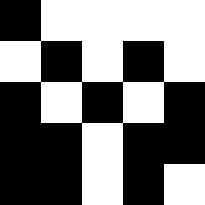[["black", "white", "white", "white", "white"], ["white", "black", "white", "black", "white"], ["black", "white", "black", "white", "black"], ["black", "black", "white", "black", "black"], ["black", "black", "white", "black", "white"]]